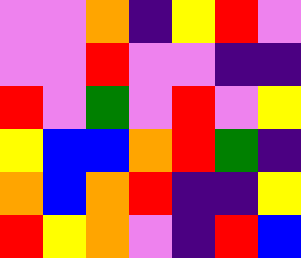[["violet", "violet", "orange", "indigo", "yellow", "red", "violet"], ["violet", "violet", "red", "violet", "violet", "indigo", "indigo"], ["red", "violet", "green", "violet", "red", "violet", "yellow"], ["yellow", "blue", "blue", "orange", "red", "green", "indigo"], ["orange", "blue", "orange", "red", "indigo", "indigo", "yellow"], ["red", "yellow", "orange", "violet", "indigo", "red", "blue"]]